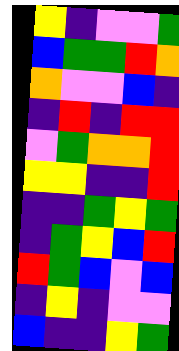[["yellow", "indigo", "violet", "violet", "green"], ["blue", "green", "green", "red", "orange"], ["orange", "violet", "violet", "blue", "indigo"], ["indigo", "red", "indigo", "red", "red"], ["violet", "green", "orange", "orange", "red"], ["yellow", "yellow", "indigo", "indigo", "red"], ["indigo", "indigo", "green", "yellow", "green"], ["indigo", "green", "yellow", "blue", "red"], ["red", "green", "blue", "violet", "blue"], ["indigo", "yellow", "indigo", "violet", "violet"], ["blue", "indigo", "indigo", "yellow", "green"]]